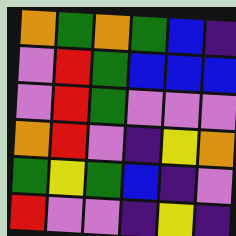[["orange", "green", "orange", "green", "blue", "indigo"], ["violet", "red", "green", "blue", "blue", "blue"], ["violet", "red", "green", "violet", "violet", "violet"], ["orange", "red", "violet", "indigo", "yellow", "orange"], ["green", "yellow", "green", "blue", "indigo", "violet"], ["red", "violet", "violet", "indigo", "yellow", "indigo"]]